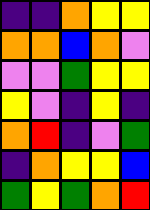[["indigo", "indigo", "orange", "yellow", "yellow"], ["orange", "orange", "blue", "orange", "violet"], ["violet", "violet", "green", "yellow", "yellow"], ["yellow", "violet", "indigo", "yellow", "indigo"], ["orange", "red", "indigo", "violet", "green"], ["indigo", "orange", "yellow", "yellow", "blue"], ["green", "yellow", "green", "orange", "red"]]